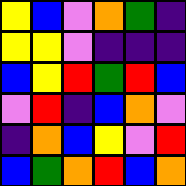[["yellow", "blue", "violet", "orange", "green", "indigo"], ["yellow", "yellow", "violet", "indigo", "indigo", "indigo"], ["blue", "yellow", "red", "green", "red", "blue"], ["violet", "red", "indigo", "blue", "orange", "violet"], ["indigo", "orange", "blue", "yellow", "violet", "red"], ["blue", "green", "orange", "red", "blue", "orange"]]